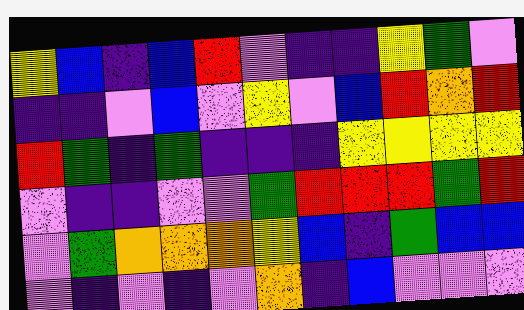[["yellow", "blue", "indigo", "blue", "red", "violet", "indigo", "indigo", "yellow", "green", "violet"], ["indigo", "indigo", "violet", "blue", "violet", "yellow", "violet", "blue", "red", "orange", "red"], ["red", "green", "indigo", "green", "indigo", "indigo", "indigo", "yellow", "yellow", "yellow", "yellow"], ["violet", "indigo", "indigo", "violet", "violet", "green", "red", "red", "red", "green", "red"], ["violet", "green", "orange", "orange", "orange", "yellow", "blue", "indigo", "green", "blue", "blue"], ["violet", "indigo", "violet", "indigo", "violet", "orange", "indigo", "blue", "violet", "violet", "violet"]]